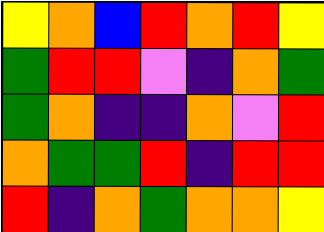[["yellow", "orange", "blue", "red", "orange", "red", "yellow"], ["green", "red", "red", "violet", "indigo", "orange", "green"], ["green", "orange", "indigo", "indigo", "orange", "violet", "red"], ["orange", "green", "green", "red", "indigo", "red", "red"], ["red", "indigo", "orange", "green", "orange", "orange", "yellow"]]